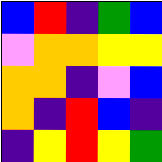[["blue", "red", "indigo", "green", "blue"], ["violet", "orange", "orange", "yellow", "yellow"], ["orange", "orange", "indigo", "violet", "blue"], ["orange", "indigo", "red", "blue", "indigo"], ["indigo", "yellow", "red", "yellow", "green"]]